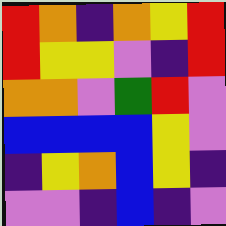[["red", "orange", "indigo", "orange", "yellow", "red"], ["red", "yellow", "yellow", "violet", "indigo", "red"], ["orange", "orange", "violet", "green", "red", "violet"], ["blue", "blue", "blue", "blue", "yellow", "violet"], ["indigo", "yellow", "orange", "blue", "yellow", "indigo"], ["violet", "violet", "indigo", "blue", "indigo", "violet"]]